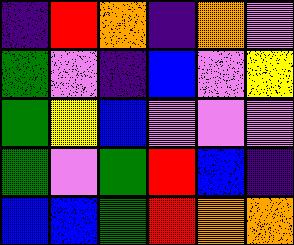[["indigo", "red", "orange", "indigo", "orange", "violet"], ["green", "violet", "indigo", "blue", "violet", "yellow"], ["green", "yellow", "blue", "violet", "violet", "violet"], ["green", "violet", "green", "red", "blue", "indigo"], ["blue", "blue", "green", "red", "orange", "orange"]]